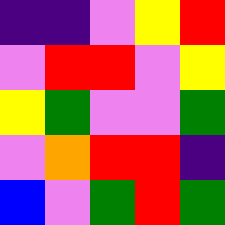[["indigo", "indigo", "violet", "yellow", "red"], ["violet", "red", "red", "violet", "yellow"], ["yellow", "green", "violet", "violet", "green"], ["violet", "orange", "red", "red", "indigo"], ["blue", "violet", "green", "red", "green"]]